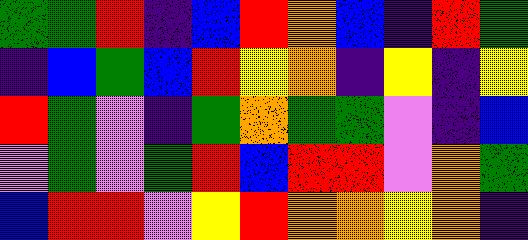[["green", "green", "red", "indigo", "blue", "red", "orange", "blue", "indigo", "red", "green"], ["indigo", "blue", "green", "blue", "red", "yellow", "orange", "indigo", "yellow", "indigo", "yellow"], ["red", "green", "violet", "indigo", "green", "orange", "green", "green", "violet", "indigo", "blue"], ["violet", "green", "violet", "green", "red", "blue", "red", "red", "violet", "orange", "green"], ["blue", "red", "red", "violet", "yellow", "red", "orange", "orange", "yellow", "orange", "indigo"]]